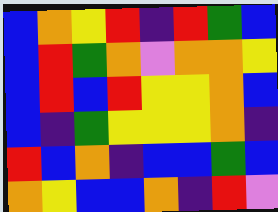[["blue", "orange", "yellow", "red", "indigo", "red", "green", "blue"], ["blue", "red", "green", "orange", "violet", "orange", "orange", "yellow"], ["blue", "red", "blue", "red", "yellow", "yellow", "orange", "blue"], ["blue", "indigo", "green", "yellow", "yellow", "yellow", "orange", "indigo"], ["red", "blue", "orange", "indigo", "blue", "blue", "green", "blue"], ["orange", "yellow", "blue", "blue", "orange", "indigo", "red", "violet"]]